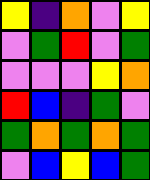[["yellow", "indigo", "orange", "violet", "yellow"], ["violet", "green", "red", "violet", "green"], ["violet", "violet", "violet", "yellow", "orange"], ["red", "blue", "indigo", "green", "violet"], ["green", "orange", "green", "orange", "green"], ["violet", "blue", "yellow", "blue", "green"]]